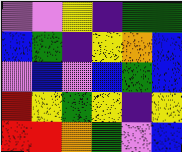[["violet", "violet", "yellow", "indigo", "green", "green"], ["blue", "green", "indigo", "yellow", "orange", "blue"], ["violet", "blue", "violet", "blue", "green", "blue"], ["red", "yellow", "green", "yellow", "indigo", "yellow"], ["red", "red", "orange", "green", "violet", "blue"]]